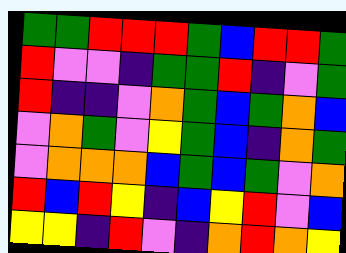[["green", "green", "red", "red", "red", "green", "blue", "red", "red", "green"], ["red", "violet", "violet", "indigo", "green", "green", "red", "indigo", "violet", "green"], ["red", "indigo", "indigo", "violet", "orange", "green", "blue", "green", "orange", "blue"], ["violet", "orange", "green", "violet", "yellow", "green", "blue", "indigo", "orange", "green"], ["violet", "orange", "orange", "orange", "blue", "green", "blue", "green", "violet", "orange"], ["red", "blue", "red", "yellow", "indigo", "blue", "yellow", "red", "violet", "blue"], ["yellow", "yellow", "indigo", "red", "violet", "indigo", "orange", "red", "orange", "yellow"]]